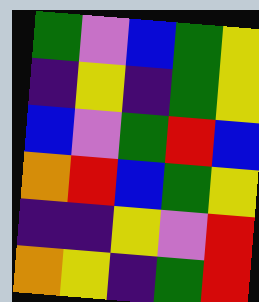[["green", "violet", "blue", "green", "yellow"], ["indigo", "yellow", "indigo", "green", "yellow"], ["blue", "violet", "green", "red", "blue"], ["orange", "red", "blue", "green", "yellow"], ["indigo", "indigo", "yellow", "violet", "red"], ["orange", "yellow", "indigo", "green", "red"]]